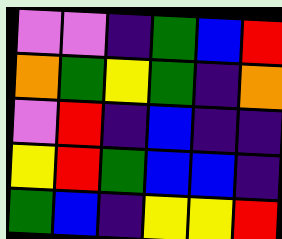[["violet", "violet", "indigo", "green", "blue", "red"], ["orange", "green", "yellow", "green", "indigo", "orange"], ["violet", "red", "indigo", "blue", "indigo", "indigo"], ["yellow", "red", "green", "blue", "blue", "indigo"], ["green", "blue", "indigo", "yellow", "yellow", "red"]]